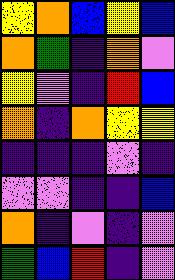[["yellow", "orange", "blue", "yellow", "blue"], ["orange", "green", "indigo", "orange", "violet"], ["yellow", "violet", "indigo", "red", "blue"], ["orange", "indigo", "orange", "yellow", "yellow"], ["indigo", "indigo", "indigo", "violet", "indigo"], ["violet", "violet", "indigo", "indigo", "blue"], ["orange", "indigo", "violet", "indigo", "violet"], ["green", "blue", "red", "indigo", "violet"]]